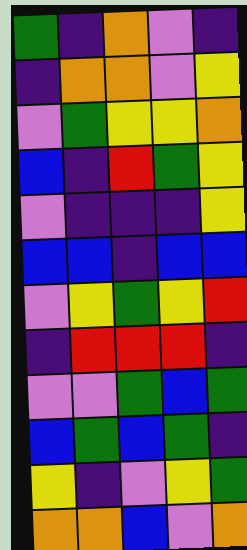[["green", "indigo", "orange", "violet", "indigo"], ["indigo", "orange", "orange", "violet", "yellow"], ["violet", "green", "yellow", "yellow", "orange"], ["blue", "indigo", "red", "green", "yellow"], ["violet", "indigo", "indigo", "indigo", "yellow"], ["blue", "blue", "indigo", "blue", "blue"], ["violet", "yellow", "green", "yellow", "red"], ["indigo", "red", "red", "red", "indigo"], ["violet", "violet", "green", "blue", "green"], ["blue", "green", "blue", "green", "indigo"], ["yellow", "indigo", "violet", "yellow", "green"], ["orange", "orange", "blue", "violet", "orange"]]